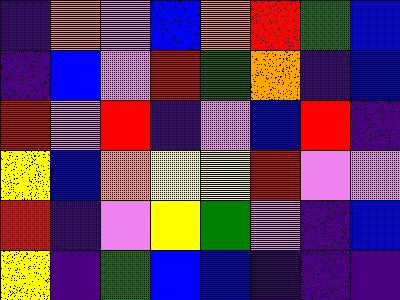[["indigo", "orange", "violet", "blue", "orange", "red", "green", "blue"], ["indigo", "blue", "violet", "red", "green", "orange", "indigo", "blue"], ["red", "violet", "red", "indigo", "violet", "blue", "red", "indigo"], ["yellow", "blue", "orange", "yellow", "yellow", "red", "violet", "violet"], ["red", "indigo", "violet", "yellow", "green", "violet", "indigo", "blue"], ["yellow", "indigo", "green", "blue", "blue", "indigo", "indigo", "indigo"]]